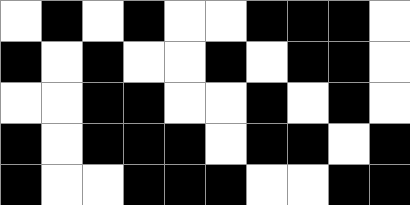[["white", "black", "white", "black", "white", "white", "black", "black", "black", "white"], ["black", "white", "black", "white", "white", "black", "white", "black", "black", "white"], ["white", "white", "black", "black", "white", "white", "black", "white", "black", "white"], ["black", "white", "black", "black", "black", "white", "black", "black", "white", "black"], ["black", "white", "white", "black", "black", "black", "white", "white", "black", "black"]]